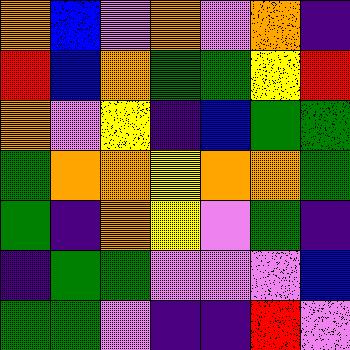[["orange", "blue", "violet", "orange", "violet", "orange", "indigo"], ["red", "blue", "orange", "green", "green", "yellow", "red"], ["orange", "violet", "yellow", "indigo", "blue", "green", "green"], ["green", "orange", "orange", "yellow", "orange", "orange", "green"], ["green", "indigo", "orange", "yellow", "violet", "green", "indigo"], ["indigo", "green", "green", "violet", "violet", "violet", "blue"], ["green", "green", "violet", "indigo", "indigo", "red", "violet"]]